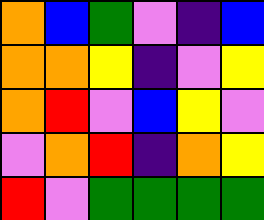[["orange", "blue", "green", "violet", "indigo", "blue"], ["orange", "orange", "yellow", "indigo", "violet", "yellow"], ["orange", "red", "violet", "blue", "yellow", "violet"], ["violet", "orange", "red", "indigo", "orange", "yellow"], ["red", "violet", "green", "green", "green", "green"]]